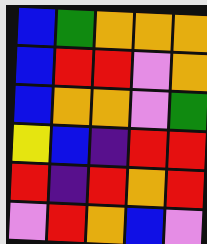[["blue", "green", "orange", "orange", "orange"], ["blue", "red", "red", "violet", "orange"], ["blue", "orange", "orange", "violet", "green"], ["yellow", "blue", "indigo", "red", "red"], ["red", "indigo", "red", "orange", "red"], ["violet", "red", "orange", "blue", "violet"]]